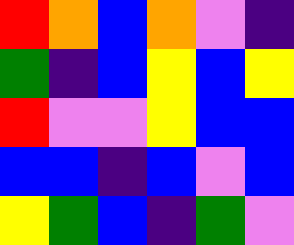[["red", "orange", "blue", "orange", "violet", "indigo"], ["green", "indigo", "blue", "yellow", "blue", "yellow"], ["red", "violet", "violet", "yellow", "blue", "blue"], ["blue", "blue", "indigo", "blue", "violet", "blue"], ["yellow", "green", "blue", "indigo", "green", "violet"]]